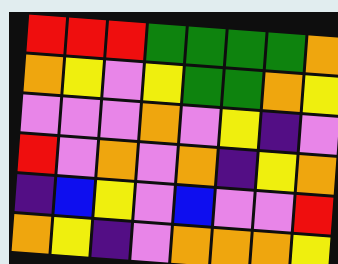[["red", "red", "red", "green", "green", "green", "green", "orange"], ["orange", "yellow", "violet", "yellow", "green", "green", "orange", "yellow"], ["violet", "violet", "violet", "orange", "violet", "yellow", "indigo", "violet"], ["red", "violet", "orange", "violet", "orange", "indigo", "yellow", "orange"], ["indigo", "blue", "yellow", "violet", "blue", "violet", "violet", "red"], ["orange", "yellow", "indigo", "violet", "orange", "orange", "orange", "yellow"]]